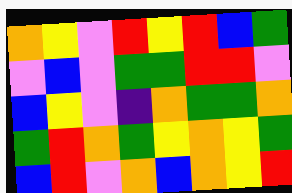[["orange", "yellow", "violet", "red", "yellow", "red", "blue", "green"], ["violet", "blue", "violet", "green", "green", "red", "red", "violet"], ["blue", "yellow", "violet", "indigo", "orange", "green", "green", "orange"], ["green", "red", "orange", "green", "yellow", "orange", "yellow", "green"], ["blue", "red", "violet", "orange", "blue", "orange", "yellow", "red"]]